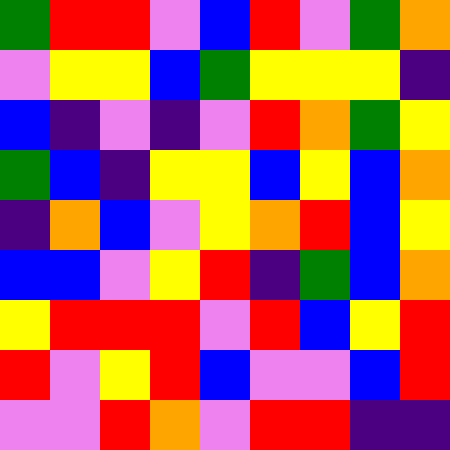[["green", "red", "red", "violet", "blue", "red", "violet", "green", "orange"], ["violet", "yellow", "yellow", "blue", "green", "yellow", "yellow", "yellow", "indigo"], ["blue", "indigo", "violet", "indigo", "violet", "red", "orange", "green", "yellow"], ["green", "blue", "indigo", "yellow", "yellow", "blue", "yellow", "blue", "orange"], ["indigo", "orange", "blue", "violet", "yellow", "orange", "red", "blue", "yellow"], ["blue", "blue", "violet", "yellow", "red", "indigo", "green", "blue", "orange"], ["yellow", "red", "red", "red", "violet", "red", "blue", "yellow", "red"], ["red", "violet", "yellow", "red", "blue", "violet", "violet", "blue", "red"], ["violet", "violet", "red", "orange", "violet", "red", "red", "indigo", "indigo"]]